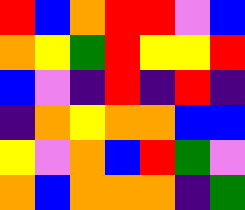[["red", "blue", "orange", "red", "red", "violet", "blue"], ["orange", "yellow", "green", "red", "yellow", "yellow", "red"], ["blue", "violet", "indigo", "red", "indigo", "red", "indigo"], ["indigo", "orange", "yellow", "orange", "orange", "blue", "blue"], ["yellow", "violet", "orange", "blue", "red", "green", "violet"], ["orange", "blue", "orange", "orange", "orange", "indigo", "green"]]